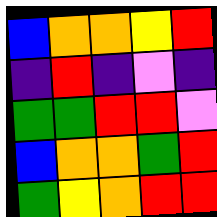[["blue", "orange", "orange", "yellow", "red"], ["indigo", "red", "indigo", "violet", "indigo"], ["green", "green", "red", "red", "violet"], ["blue", "orange", "orange", "green", "red"], ["green", "yellow", "orange", "red", "red"]]